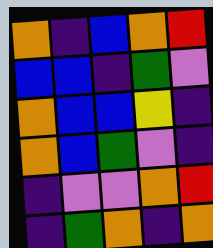[["orange", "indigo", "blue", "orange", "red"], ["blue", "blue", "indigo", "green", "violet"], ["orange", "blue", "blue", "yellow", "indigo"], ["orange", "blue", "green", "violet", "indigo"], ["indigo", "violet", "violet", "orange", "red"], ["indigo", "green", "orange", "indigo", "orange"]]